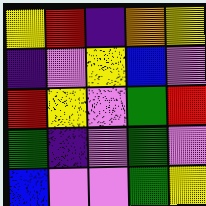[["yellow", "red", "indigo", "orange", "yellow"], ["indigo", "violet", "yellow", "blue", "violet"], ["red", "yellow", "violet", "green", "red"], ["green", "indigo", "violet", "green", "violet"], ["blue", "violet", "violet", "green", "yellow"]]